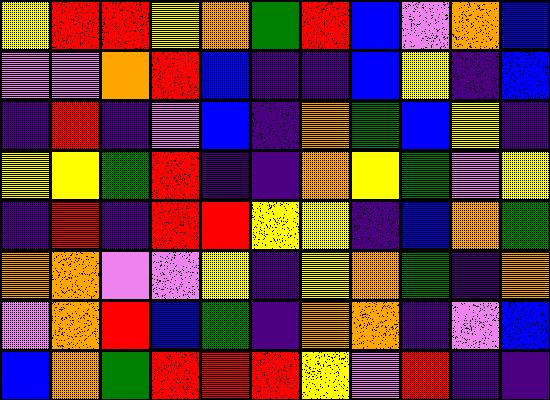[["yellow", "red", "red", "yellow", "orange", "green", "red", "blue", "violet", "orange", "blue"], ["violet", "violet", "orange", "red", "blue", "indigo", "indigo", "blue", "yellow", "indigo", "blue"], ["indigo", "red", "indigo", "violet", "blue", "indigo", "orange", "green", "blue", "yellow", "indigo"], ["yellow", "yellow", "green", "red", "indigo", "indigo", "orange", "yellow", "green", "violet", "yellow"], ["indigo", "red", "indigo", "red", "red", "yellow", "yellow", "indigo", "blue", "orange", "green"], ["orange", "orange", "violet", "violet", "yellow", "indigo", "yellow", "orange", "green", "indigo", "orange"], ["violet", "orange", "red", "blue", "green", "indigo", "orange", "orange", "indigo", "violet", "blue"], ["blue", "orange", "green", "red", "red", "red", "yellow", "violet", "red", "indigo", "indigo"]]